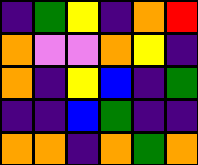[["indigo", "green", "yellow", "indigo", "orange", "red"], ["orange", "violet", "violet", "orange", "yellow", "indigo"], ["orange", "indigo", "yellow", "blue", "indigo", "green"], ["indigo", "indigo", "blue", "green", "indigo", "indigo"], ["orange", "orange", "indigo", "orange", "green", "orange"]]